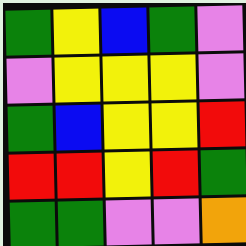[["green", "yellow", "blue", "green", "violet"], ["violet", "yellow", "yellow", "yellow", "violet"], ["green", "blue", "yellow", "yellow", "red"], ["red", "red", "yellow", "red", "green"], ["green", "green", "violet", "violet", "orange"]]